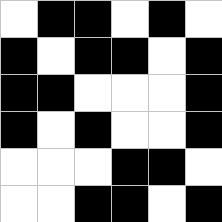[["white", "black", "black", "white", "black", "white"], ["black", "white", "black", "black", "white", "black"], ["black", "black", "white", "white", "white", "black"], ["black", "white", "black", "white", "white", "black"], ["white", "white", "white", "black", "black", "white"], ["white", "white", "black", "black", "white", "black"]]